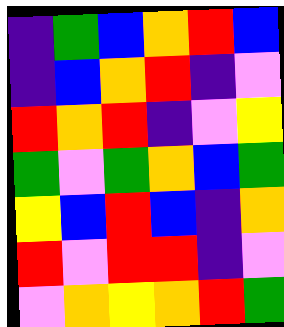[["indigo", "green", "blue", "orange", "red", "blue"], ["indigo", "blue", "orange", "red", "indigo", "violet"], ["red", "orange", "red", "indigo", "violet", "yellow"], ["green", "violet", "green", "orange", "blue", "green"], ["yellow", "blue", "red", "blue", "indigo", "orange"], ["red", "violet", "red", "red", "indigo", "violet"], ["violet", "orange", "yellow", "orange", "red", "green"]]